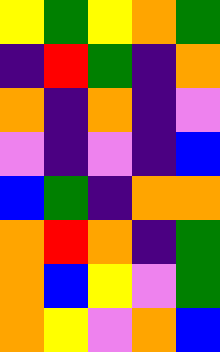[["yellow", "green", "yellow", "orange", "green"], ["indigo", "red", "green", "indigo", "orange"], ["orange", "indigo", "orange", "indigo", "violet"], ["violet", "indigo", "violet", "indigo", "blue"], ["blue", "green", "indigo", "orange", "orange"], ["orange", "red", "orange", "indigo", "green"], ["orange", "blue", "yellow", "violet", "green"], ["orange", "yellow", "violet", "orange", "blue"]]